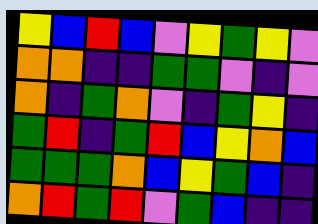[["yellow", "blue", "red", "blue", "violet", "yellow", "green", "yellow", "violet"], ["orange", "orange", "indigo", "indigo", "green", "green", "violet", "indigo", "violet"], ["orange", "indigo", "green", "orange", "violet", "indigo", "green", "yellow", "indigo"], ["green", "red", "indigo", "green", "red", "blue", "yellow", "orange", "blue"], ["green", "green", "green", "orange", "blue", "yellow", "green", "blue", "indigo"], ["orange", "red", "green", "red", "violet", "green", "blue", "indigo", "indigo"]]